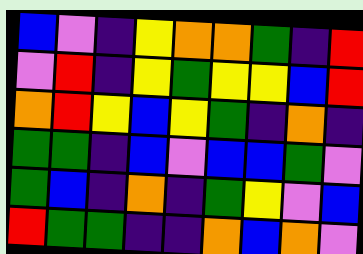[["blue", "violet", "indigo", "yellow", "orange", "orange", "green", "indigo", "red"], ["violet", "red", "indigo", "yellow", "green", "yellow", "yellow", "blue", "red"], ["orange", "red", "yellow", "blue", "yellow", "green", "indigo", "orange", "indigo"], ["green", "green", "indigo", "blue", "violet", "blue", "blue", "green", "violet"], ["green", "blue", "indigo", "orange", "indigo", "green", "yellow", "violet", "blue"], ["red", "green", "green", "indigo", "indigo", "orange", "blue", "orange", "violet"]]